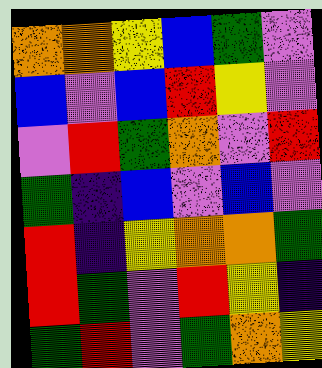[["orange", "orange", "yellow", "blue", "green", "violet"], ["blue", "violet", "blue", "red", "yellow", "violet"], ["violet", "red", "green", "orange", "violet", "red"], ["green", "indigo", "blue", "violet", "blue", "violet"], ["red", "indigo", "yellow", "orange", "orange", "green"], ["red", "green", "violet", "red", "yellow", "indigo"], ["green", "red", "violet", "green", "orange", "yellow"]]